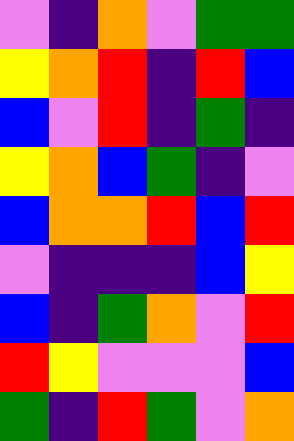[["violet", "indigo", "orange", "violet", "green", "green"], ["yellow", "orange", "red", "indigo", "red", "blue"], ["blue", "violet", "red", "indigo", "green", "indigo"], ["yellow", "orange", "blue", "green", "indigo", "violet"], ["blue", "orange", "orange", "red", "blue", "red"], ["violet", "indigo", "indigo", "indigo", "blue", "yellow"], ["blue", "indigo", "green", "orange", "violet", "red"], ["red", "yellow", "violet", "violet", "violet", "blue"], ["green", "indigo", "red", "green", "violet", "orange"]]